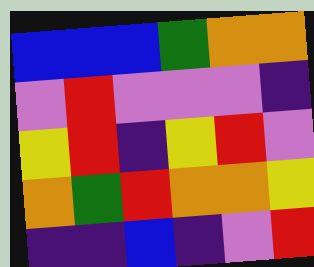[["blue", "blue", "blue", "green", "orange", "orange"], ["violet", "red", "violet", "violet", "violet", "indigo"], ["yellow", "red", "indigo", "yellow", "red", "violet"], ["orange", "green", "red", "orange", "orange", "yellow"], ["indigo", "indigo", "blue", "indigo", "violet", "red"]]